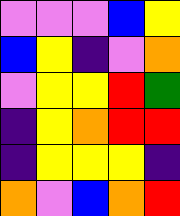[["violet", "violet", "violet", "blue", "yellow"], ["blue", "yellow", "indigo", "violet", "orange"], ["violet", "yellow", "yellow", "red", "green"], ["indigo", "yellow", "orange", "red", "red"], ["indigo", "yellow", "yellow", "yellow", "indigo"], ["orange", "violet", "blue", "orange", "red"]]